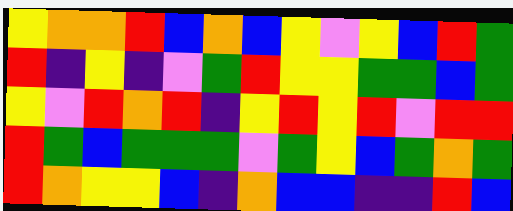[["yellow", "orange", "orange", "red", "blue", "orange", "blue", "yellow", "violet", "yellow", "blue", "red", "green"], ["red", "indigo", "yellow", "indigo", "violet", "green", "red", "yellow", "yellow", "green", "green", "blue", "green"], ["yellow", "violet", "red", "orange", "red", "indigo", "yellow", "red", "yellow", "red", "violet", "red", "red"], ["red", "green", "blue", "green", "green", "green", "violet", "green", "yellow", "blue", "green", "orange", "green"], ["red", "orange", "yellow", "yellow", "blue", "indigo", "orange", "blue", "blue", "indigo", "indigo", "red", "blue"]]